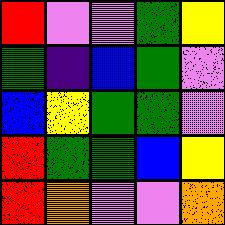[["red", "violet", "violet", "green", "yellow"], ["green", "indigo", "blue", "green", "violet"], ["blue", "yellow", "green", "green", "violet"], ["red", "green", "green", "blue", "yellow"], ["red", "orange", "violet", "violet", "orange"]]